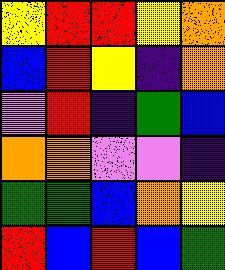[["yellow", "red", "red", "yellow", "orange"], ["blue", "red", "yellow", "indigo", "orange"], ["violet", "red", "indigo", "green", "blue"], ["orange", "orange", "violet", "violet", "indigo"], ["green", "green", "blue", "orange", "yellow"], ["red", "blue", "red", "blue", "green"]]